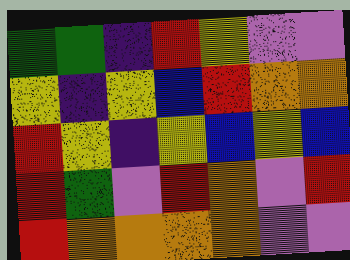[["green", "green", "indigo", "red", "yellow", "violet", "violet"], ["yellow", "indigo", "yellow", "blue", "red", "orange", "orange"], ["red", "yellow", "indigo", "yellow", "blue", "yellow", "blue"], ["red", "green", "violet", "red", "orange", "violet", "red"], ["red", "orange", "orange", "orange", "orange", "violet", "violet"]]